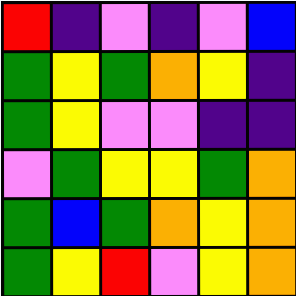[["red", "indigo", "violet", "indigo", "violet", "blue"], ["green", "yellow", "green", "orange", "yellow", "indigo"], ["green", "yellow", "violet", "violet", "indigo", "indigo"], ["violet", "green", "yellow", "yellow", "green", "orange"], ["green", "blue", "green", "orange", "yellow", "orange"], ["green", "yellow", "red", "violet", "yellow", "orange"]]